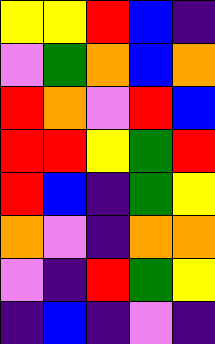[["yellow", "yellow", "red", "blue", "indigo"], ["violet", "green", "orange", "blue", "orange"], ["red", "orange", "violet", "red", "blue"], ["red", "red", "yellow", "green", "red"], ["red", "blue", "indigo", "green", "yellow"], ["orange", "violet", "indigo", "orange", "orange"], ["violet", "indigo", "red", "green", "yellow"], ["indigo", "blue", "indigo", "violet", "indigo"]]